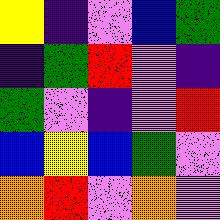[["yellow", "indigo", "violet", "blue", "green"], ["indigo", "green", "red", "violet", "indigo"], ["green", "violet", "indigo", "violet", "red"], ["blue", "yellow", "blue", "green", "violet"], ["orange", "red", "violet", "orange", "violet"]]